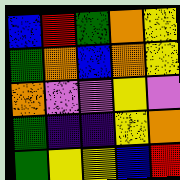[["blue", "red", "green", "orange", "yellow"], ["green", "orange", "blue", "orange", "yellow"], ["orange", "violet", "violet", "yellow", "violet"], ["green", "indigo", "indigo", "yellow", "orange"], ["green", "yellow", "yellow", "blue", "red"]]